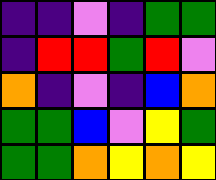[["indigo", "indigo", "violet", "indigo", "green", "green"], ["indigo", "red", "red", "green", "red", "violet"], ["orange", "indigo", "violet", "indigo", "blue", "orange"], ["green", "green", "blue", "violet", "yellow", "green"], ["green", "green", "orange", "yellow", "orange", "yellow"]]